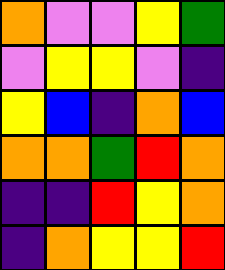[["orange", "violet", "violet", "yellow", "green"], ["violet", "yellow", "yellow", "violet", "indigo"], ["yellow", "blue", "indigo", "orange", "blue"], ["orange", "orange", "green", "red", "orange"], ["indigo", "indigo", "red", "yellow", "orange"], ["indigo", "orange", "yellow", "yellow", "red"]]